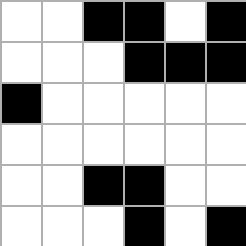[["white", "white", "black", "black", "white", "black"], ["white", "white", "white", "black", "black", "black"], ["black", "white", "white", "white", "white", "white"], ["white", "white", "white", "white", "white", "white"], ["white", "white", "black", "black", "white", "white"], ["white", "white", "white", "black", "white", "black"]]